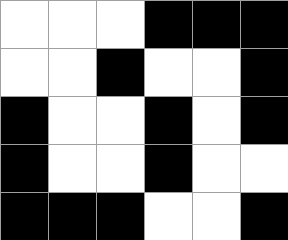[["white", "white", "white", "black", "black", "black"], ["white", "white", "black", "white", "white", "black"], ["black", "white", "white", "black", "white", "black"], ["black", "white", "white", "black", "white", "white"], ["black", "black", "black", "white", "white", "black"]]